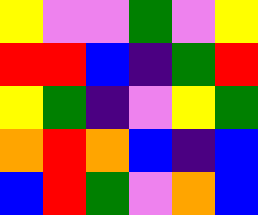[["yellow", "violet", "violet", "green", "violet", "yellow"], ["red", "red", "blue", "indigo", "green", "red"], ["yellow", "green", "indigo", "violet", "yellow", "green"], ["orange", "red", "orange", "blue", "indigo", "blue"], ["blue", "red", "green", "violet", "orange", "blue"]]